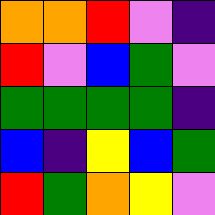[["orange", "orange", "red", "violet", "indigo"], ["red", "violet", "blue", "green", "violet"], ["green", "green", "green", "green", "indigo"], ["blue", "indigo", "yellow", "blue", "green"], ["red", "green", "orange", "yellow", "violet"]]